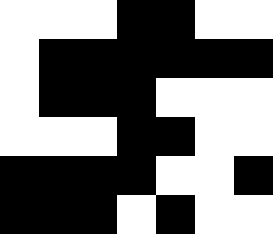[["white", "white", "white", "black", "black", "white", "white"], ["white", "black", "black", "black", "black", "black", "black"], ["white", "black", "black", "black", "white", "white", "white"], ["white", "white", "white", "black", "black", "white", "white"], ["black", "black", "black", "black", "white", "white", "black"], ["black", "black", "black", "white", "black", "white", "white"]]